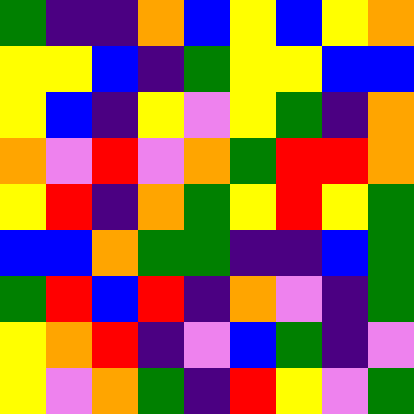[["green", "indigo", "indigo", "orange", "blue", "yellow", "blue", "yellow", "orange"], ["yellow", "yellow", "blue", "indigo", "green", "yellow", "yellow", "blue", "blue"], ["yellow", "blue", "indigo", "yellow", "violet", "yellow", "green", "indigo", "orange"], ["orange", "violet", "red", "violet", "orange", "green", "red", "red", "orange"], ["yellow", "red", "indigo", "orange", "green", "yellow", "red", "yellow", "green"], ["blue", "blue", "orange", "green", "green", "indigo", "indigo", "blue", "green"], ["green", "red", "blue", "red", "indigo", "orange", "violet", "indigo", "green"], ["yellow", "orange", "red", "indigo", "violet", "blue", "green", "indigo", "violet"], ["yellow", "violet", "orange", "green", "indigo", "red", "yellow", "violet", "green"]]